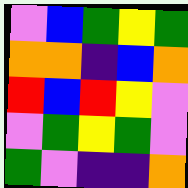[["violet", "blue", "green", "yellow", "green"], ["orange", "orange", "indigo", "blue", "orange"], ["red", "blue", "red", "yellow", "violet"], ["violet", "green", "yellow", "green", "violet"], ["green", "violet", "indigo", "indigo", "orange"]]